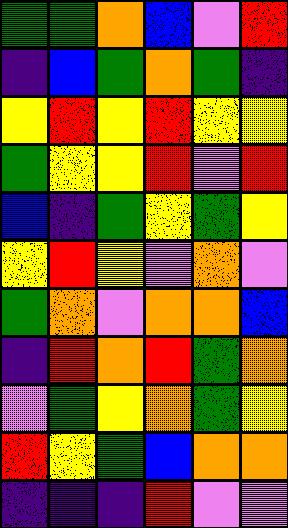[["green", "green", "orange", "blue", "violet", "red"], ["indigo", "blue", "green", "orange", "green", "indigo"], ["yellow", "red", "yellow", "red", "yellow", "yellow"], ["green", "yellow", "yellow", "red", "violet", "red"], ["blue", "indigo", "green", "yellow", "green", "yellow"], ["yellow", "red", "yellow", "violet", "orange", "violet"], ["green", "orange", "violet", "orange", "orange", "blue"], ["indigo", "red", "orange", "red", "green", "orange"], ["violet", "green", "yellow", "orange", "green", "yellow"], ["red", "yellow", "green", "blue", "orange", "orange"], ["indigo", "indigo", "indigo", "red", "violet", "violet"]]